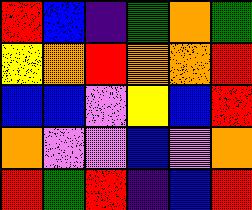[["red", "blue", "indigo", "green", "orange", "green"], ["yellow", "orange", "red", "orange", "orange", "red"], ["blue", "blue", "violet", "yellow", "blue", "red"], ["orange", "violet", "violet", "blue", "violet", "orange"], ["red", "green", "red", "indigo", "blue", "red"]]